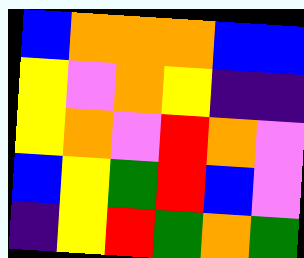[["blue", "orange", "orange", "orange", "blue", "blue"], ["yellow", "violet", "orange", "yellow", "indigo", "indigo"], ["yellow", "orange", "violet", "red", "orange", "violet"], ["blue", "yellow", "green", "red", "blue", "violet"], ["indigo", "yellow", "red", "green", "orange", "green"]]